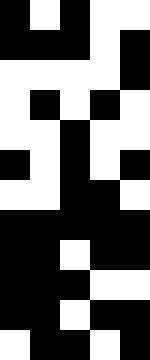[["black", "white", "black", "white", "white"], ["black", "black", "black", "white", "black"], ["white", "white", "white", "white", "black"], ["white", "black", "white", "black", "white"], ["white", "white", "black", "white", "white"], ["black", "white", "black", "white", "black"], ["white", "white", "black", "black", "white"], ["black", "black", "black", "black", "black"], ["black", "black", "white", "black", "black"], ["black", "black", "black", "white", "white"], ["black", "black", "white", "black", "black"], ["white", "black", "black", "white", "black"]]